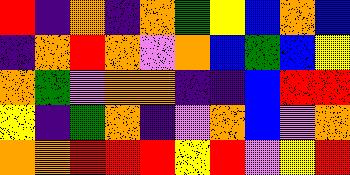[["red", "indigo", "orange", "indigo", "orange", "green", "yellow", "blue", "orange", "blue"], ["indigo", "orange", "red", "orange", "violet", "orange", "blue", "green", "blue", "yellow"], ["orange", "green", "violet", "orange", "orange", "indigo", "indigo", "blue", "red", "red"], ["yellow", "indigo", "green", "orange", "indigo", "violet", "orange", "blue", "violet", "orange"], ["orange", "orange", "red", "red", "red", "yellow", "red", "violet", "yellow", "red"]]